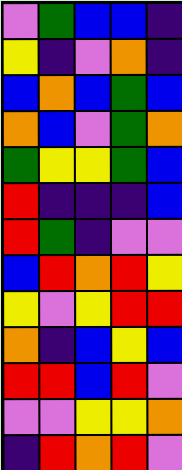[["violet", "green", "blue", "blue", "indigo"], ["yellow", "indigo", "violet", "orange", "indigo"], ["blue", "orange", "blue", "green", "blue"], ["orange", "blue", "violet", "green", "orange"], ["green", "yellow", "yellow", "green", "blue"], ["red", "indigo", "indigo", "indigo", "blue"], ["red", "green", "indigo", "violet", "violet"], ["blue", "red", "orange", "red", "yellow"], ["yellow", "violet", "yellow", "red", "red"], ["orange", "indigo", "blue", "yellow", "blue"], ["red", "red", "blue", "red", "violet"], ["violet", "violet", "yellow", "yellow", "orange"], ["indigo", "red", "orange", "red", "violet"]]